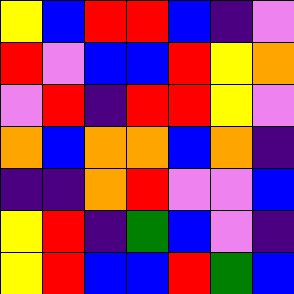[["yellow", "blue", "red", "red", "blue", "indigo", "violet"], ["red", "violet", "blue", "blue", "red", "yellow", "orange"], ["violet", "red", "indigo", "red", "red", "yellow", "violet"], ["orange", "blue", "orange", "orange", "blue", "orange", "indigo"], ["indigo", "indigo", "orange", "red", "violet", "violet", "blue"], ["yellow", "red", "indigo", "green", "blue", "violet", "indigo"], ["yellow", "red", "blue", "blue", "red", "green", "blue"]]